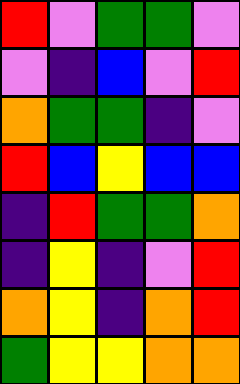[["red", "violet", "green", "green", "violet"], ["violet", "indigo", "blue", "violet", "red"], ["orange", "green", "green", "indigo", "violet"], ["red", "blue", "yellow", "blue", "blue"], ["indigo", "red", "green", "green", "orange"], ["indigo", "yellow", "indigo", "violet", "red"], ["orange", "yellow", "indigo", "orange", "red"], ["green", "yellow", "yellow", "orange", "orange"]]